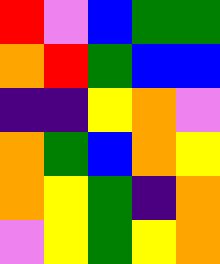[["red", "violet", "blue", "green", "green"], ["orange", "red", "green", "blue", "blue"], ["indigo", "indigo", "yellow", "orange", "violet"], ["orange", "green", "blue", "orange", "yellow"], ["orange", "yellow", "green", "indigo", "orange"], ["violet", "yellow", "green", "yellow", "orange"]]